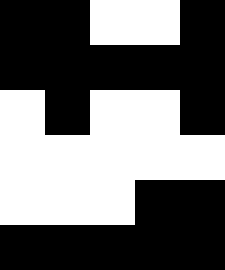[["black", "black", "white", "white", "black"], ["black", "black", "black", "black", "black"], ["white", "black", "white", "white", "black"], ["white", "white", "white", "white", "white"], ["white", "white", "white", "black", "black"], ["black", "black", "black", "black", "black"]]